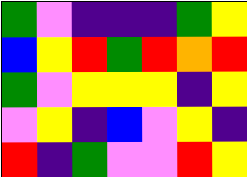[["green", "violet", "indigo", "indigo", "indigo", "green", "yellow"], ["blue", "yellow", "red", "green", "red", "orange", "red"], ["green", "violet", "yellow", "yellow", "yellow", "indigo", "yellow"], ["violet", "yellow", "indigo", "blue", "violet", "yellow", "indigo"], ["red", "indigo", "green", "violet", "violet", "red", "yellow"]]